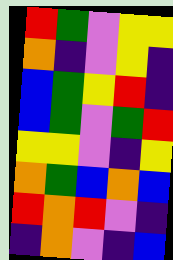[["red", "green", "violet", "yellow", "yellow"], ["orange", "indigo", "violet", "yellow", "indigo"], ["blue", "green", "yellow", "red", "indigo"], ["blue", "green", "violet", "green", "red"], ["yellow", "yellow", "violet", "indigo", "yellow"], ["orange", "green", "blue", "orange", "blue"], ["red", "orange", "red", "violet", "indigo"], ["indigo", "orange", "violet", "indigo", "blue"]]